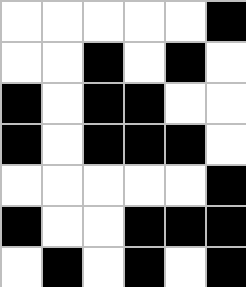[["white", "white", "white", "white", "white", "black"], ["white", "white", "black", "white", "black", "white"], ["black", "white", "black", "black", "white", "white"], ["black", "white", "black", "black", "black", "white"], ["white", "white", "white", "white", "white", "black"], ["black", "white", "white", "black", "black", "black"], ["white", "black", "white", "black", "white", "black"]]